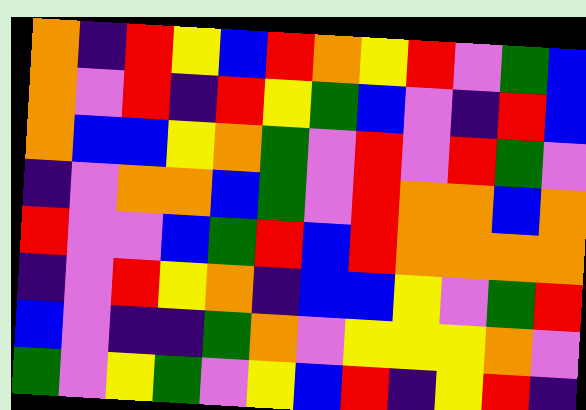[["orange", "indigo", "red", "yellow", "blue", "red", "orange", "yellow", "red", "violet", "green", "blue"], ["orange", "violet", "red", "indigo", "red", "yellow", "green", "blue", "violet", "indigo", "red", "blue"], ["orange", "blue", "blue", "yellow", "orange", "green", "violet", "red", "violet", "red", "green", "violet"], ["indigo", "violet", "orange", "orange", "blue", "green", "violet", "red", "orange", "orange", "blue", "orange"], ["red", "violet", "violet", "blue", "green", "red", "blue", "red", "orange", "orange", "orange", "orange"], ["indigo", "violet", "red", "yellow", "orange", "indigo", "blue", "blue", "yellow", "violet", "green", "red"], ["blue", "violet", "indigo", "indigo", "green", "orange", "violet", "yellow", "yellow", "yellow", "orange", "violet"], ["green", "violet", "yellow", "green", "violet", "yellow", "blue", "red", "indigo", "yellow", "red", "indigo"]]